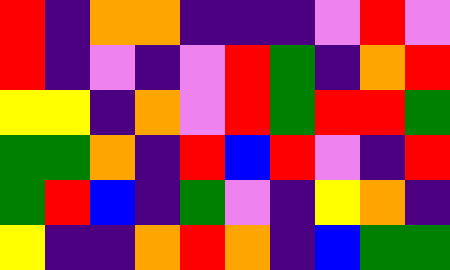[["red", "indigo", "orange", "orange", "indigo", "indigo", "indigo", "violet", "red", "violet"], ["red", "indigo", "violet", "indigo", "violet", "red", "green", "indigo", "orange", "red"], ["yellow", "yellow", "indigo", "orange", "violet", "red", "green", "red", "red", "green"], ["green", "green", "orange", "indigo", "red", "blue", "red", "violet", "indigo", "red"], ["green", "red", "blue", "indigo", "green", "violet", "indigo", "yellow", "orange", "indigo"], ["yellow", "indigo", "indigo", "orange", "red", "orange", "indigo", "blue", "green", "green"]]